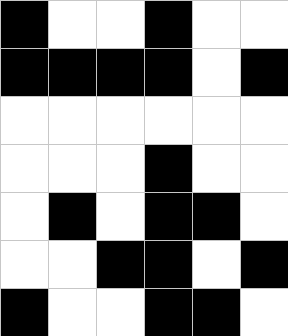[["black", "white", "white", "black", "white", "white"], ["black", "black", "black", "black", "white", "black"], ["white", "white", "white", "white", "white", "white"], ["white", "white", "white", "black", "white", "white"], ["white", "black", "white", "black", "black", "white"], ["white", "white", "black", "black", "white", "black"], ["black", "white", "white", "black", "black", "white"]]